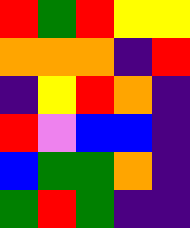[["red", "green", "red", "yellow", "yellow"], ["orange", "orange", "orange", "indigo", "red"], ["indigo", "yellow", "red", "orange", "indigo"], ["red", "violet", "blue", "blue", "indigo"], ["blue", "green", "green", "orange", "indigo"], ["green", "red", "green", "indigo", "indigo"]]